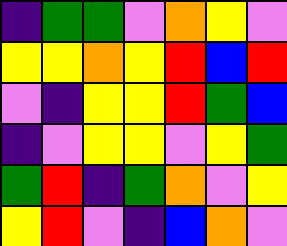[["indigo", "green", "green", "violet", "orange", "yellow", "violet"], ["yellow", "yellow", "orange", "yellow", "red", "blue", "red"], ["violet", "indigo", "yellow", "yellow", "red", "green", "blue"], ["indigo", "violet", "yellow", "yellow", "violet", "yellow", "green"], ["green", "red", "indigo", "green", "orange", "violet", "yellow"], ["yellow", "red", "violet", "indigo", "blue", "orange", "violet"]]